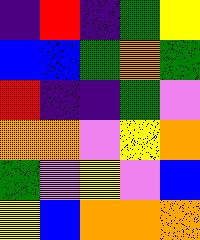[["indigo", "red", "indigo", "green", "yellow"], ["blue", "blue", "green", "orange", "green"], ["red", "indigo", "indigo", "green", "violet"], ["orange", "orange", "violet", "yellow", "orange"], ["green", "violet", "yellow", "violet", "blue"], ["yellow", "blue", "orange", "orange", "orange"]]